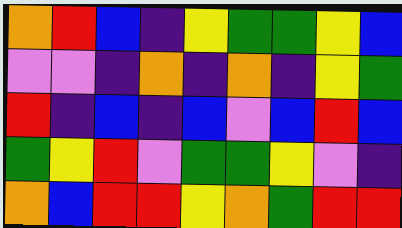[["orange", "red", "blue", "indigo", "yellow", "green", "green", "yellow", "blue"], ["violet", "violet", "indigo", "orange", "indigo", "orange", "indigo", "yellow", "green"], ["red", "indigo", "blue", "indigo", "blue", "violet", "blue", "red", "blue"], ["green", "yellow", "red", "violet", "green", "green", "yellow", "violet", "indigo"], ["orange", "blue", "red", "red", "yellow", "orange", "green", "red", "red"]]